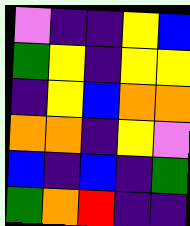[["violet", "indigo", "indigo", "yellow", "blue"], ["green", "yellow", "indigo", "yellow", "yellow"], ["indigo", "yellow", "blue", "orange", "orange"], ["orange", "orange", "indigo", "yellow", "violet"], ["blue", "indigo", "blue", "indigo", "green"], ["green", "orange", "red", "indigo", "indigo"]]